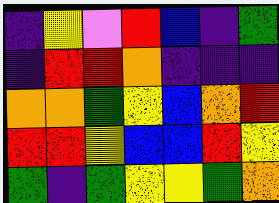[["indigo", "yellow", "violet", "red", "blue", "indigo", "green"], ["indigo", "red", "red", "orange", "indigo", "indigo", "indigo"], ["orange", "orange", "green", "yellow", "blue", "orange", "red"], ["red", "red", "yellow", "blue", "blue", "red", "yellow"], ["green", "indigo", "green", "yellow", "yellow", "green", "orange"]]